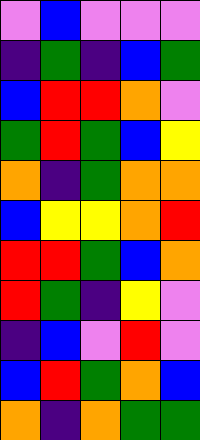[["violet", "blue", "violet", "violet", "violet"], ["indigo", "green", "indigo", "blue", "green"], ["blue", "red", "red", "orange", "violet"], ["green", "red", "green", "blue", "yellow"], ["orange", "indigo", "green", "orange", "orange"], ["blue", "yellow", "yellow", "orange", "red"], ["red", "red", "green", "blue", "orange"], ["red", "green", "indigo", "yellow", "violet"], ["indigo", "blue", "violet", "red", "violet"], ["blue", "red", "green", "orange", "blue"], ["orange", "indigo", "orange", "green", "green"]]